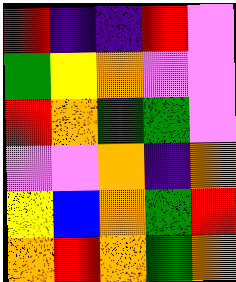[["red", "indigo", "indigo", "red", "violet"], ["green", "yellow", "orange", "violet", "violet"], ["red", "orange", "green", "green", "violet"], ["violet", "violet", "orange", "indigo", "orange"], ["yellow", "blue", "orange", "green", "red"], ["orange", "red", "orange", "green", "orange"]]